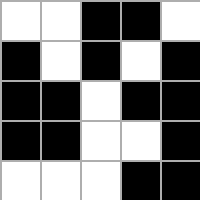[["white", "white", "black", "black", "white"], ["black", "white", "black", "white", "black"], ["black", "black", "white", "black", "black"], ["black", "black", "white", "white", "black"], ["white", "white", "white", "black", "black"]]